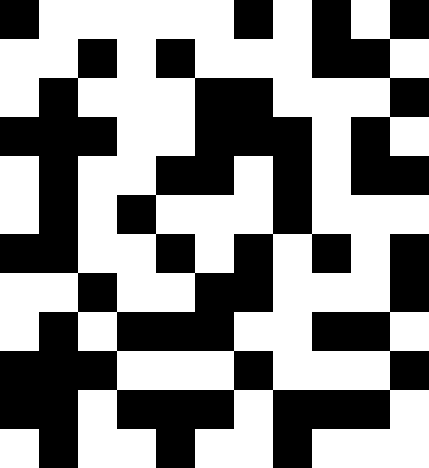[["black", "white", "white", "white", "white", "white", "black", "white", "black", "white", "black"], ["white", "white", "black", "white", "black", "white", "white", "white", "black", "black", "white"], ["white", "black", "white", "white", "white", "black", "black", "white", "white", "white", "black"], ["black", "black", "black", "white", "white", "black", "black", "black", "white", "black", "white"], ["white", "black", "white", "white", "black", "black", "white", "black", "white", "black", "black"], ["white", "black", "white", "black", "white", "white", "white", "black", "white", "white", "white"], ["black", "black", "white", "white", "black", "white", "black", "white", "black", "white", "black"], ["white", "white", "black", "white", "white", "black", "black", "white", "white", "white", "black"], ["white", "black", "white", "black", "black", "black", "white", "white", "black", "black", "white"], ["black", "black", "black", "white", "white", "white", "black", "white", "white", "white", "black"], ["black", "black", "white", "black", "black", "black", "white", "black", "black", "black", "white"], ["white", "black", "white", "white", "black", "white", "white", "black", "white", "white", "white"]]